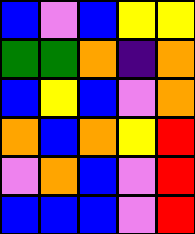[["blue", "violet", "blue", "yellow", "yellow"], ["green", "green", "orange", "indigo", "orange"], ["blue", "yellow", "blue", "violet", "orange"], ["orange", "blue", "orange", "yellow", "red"], ["violet", "orange", "blue", "violet", "red"], ["blue", "blue", "blue", "violet", "red"]]